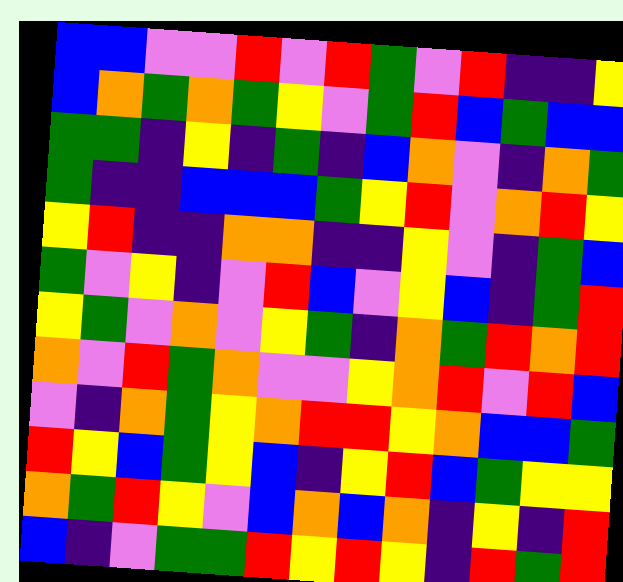[["blue", "blue", "violet", "violet", "red", "violet", "red", "green", "violet", "red", "indigo", "indigo", "yellow"], ["blue", "orange", "green", "orange", "green", "yellow", "violet", "green", "red", "blue", "green", "blue", "blue"], ["green", "green", "indigo", "yellow", "indigo", "green", "indigo", "blue", "orange", "violet", "indigo", "orange", "green"], ["green", "indigo", "indigo", "blue", "blue", "blue", "green", "yellow", "red", "violet", "orange", "red", "yellow"], ["yellow", "red", "indigo", "indigo", "orange", "orange", "indigo", "indigo", "yellow", "violet", "indigo", "green", "blue"], ["green", "violet", "yellow", "indigo", "violet", "red", "blue", "violet", "yellow", "blue", "indigo", "green", "red"], ["yellow", "green", "violet", "orange", "violet", "yellow", "green", "indigo", "orange", "green", "red", "orange", "red"], ["orange", "violet", "red", "green", "orange", "violet", "violet", "yellow", "orange", "red", "violet", "red", "blue"], ["violet", "indigo", "orange", "green", "yellow", "orange", "red", "red", "yellow", "orange", "blue", "blue", "green"], ["red", "yellow", "blue", "green", "yellow", "blue", "indigo", "yellow", "red", "blue", "green", "yellow", "yellow"], ["orange", "green", "red", "yellow", "violet", "blue", "orange", "blue", "orange", "indigo", "yellow", "indigo", "red"], ["blue", "indigo", "violet", "green", "green", "red", "yellow", "red", "yellow", "indigo", "red", "green", "red"]]